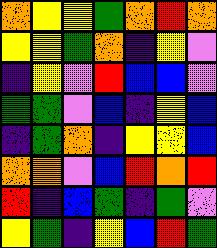[["orange", "yellow", "yellow", "green", "orange", "red", "orange"], ["yellow", "yellow", "green", "orange", "indigo", "yellow", "violet"], ["indigo", "yellow", "violet", "red", "blue", "blue", "violet"], ["green", "green", "violet", "blue", "indigo", "yellow", "blue"], ["indigo", "green", "orange", "indigo", "yellow", "yellow", "blue"], ["orange", "orange", "violet", "blue", "red", "orange", "red"], ["red", "indigo", "blue", "green", "indigo", "green", "violet"], ["yellow", "green", "indigo", "yellow", "blue", "red", "green"]]